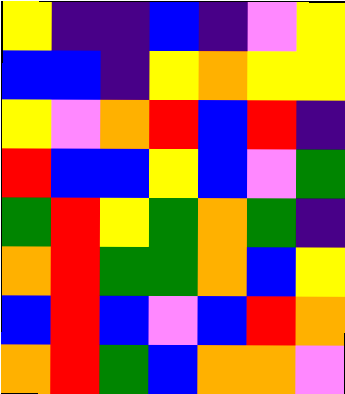[["yellow", "indigo", "indigo", "blue", "indigo", "violet", "yellow"], ["blue", "blue", "indigo", "yellow", "orange", "yellow", "yellow"], ["yellow", "violet", "orange", "red", "blue", "red", "indigo"], ["red", "blue", "blue", "yellow", "blue", "violet", "green"], ["green", "red", "yellow", "green", "orange", "green", "indigo"], ["orange", "red", "green", "green", "orange", "blue", "yellow"], ["blue", "red", "blue", "violet", "blue", "red", "orange"], ["orange", "red", "green", "blue", "orange", "orange", "violet"]]